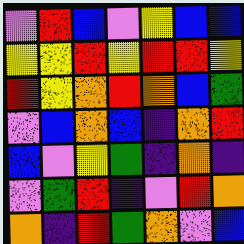[["violet", "red", "blue", "violet", "yellow", "blue", "blue"], ["yellow", "yellow", "red", "yellow", "red", "red", "yellow"], ["red", "yellow", "orange", "red", "orange", "blue", "green"], ["violet", "blue", "orange", "blue", "indigo", "orange", "red"], ["blue", "violet", "yellow", "green", "indigo", "orange", "indigo"], ["violet", "green", "red", "indigo", "violet", "red", "orange"], ["orange", "indigo", "red", "green", "orange", "violet", "blue"]]